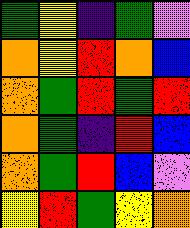[["green", "yellow", "indigo", "green", "violet"], ["orange", "yellow", "red", "orange", "blue"], ["orange", "green", "red", "green", "red"], ["orange", "green", "indigo", "red", "blue"], ["orange", "green", "red", "blue", "violet"], ["yellow", "red", "green", "yellow", "orange"]]